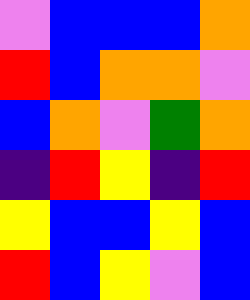[["violet", "blue", "blue", "blue", "orange"], ["red", "blue", "orange", "orange", "violet"], ["blue", "orange", "violet", "green", "orange"], ["indigo", "red", "yellow", "indigo", "red"], ["yellow", "blue", "blue", "yellow", "blue"], ["red", "blue", "yellow", "violet", "blue"]]